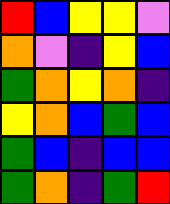[["red", "blue", "yellow", "yellow", "violet"], ["orange", "violet", "indigo", "yellow", "blue"], ["green", "orange", "yellow", "orange", "indigo"], ["yellow", "orange", "blue", "green", "blue"], ["green", "blue", "indigo", "blue", "blue"], ["green", "orange", "indigo", "green", "red"]]